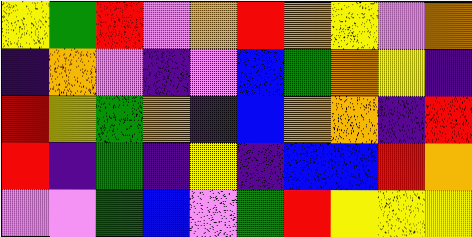[["yellow", "green", "red", "violet", "orange", "red", "orange", "yellow", "violet", "orange"], ["indigo", "orange", "violet", "indigo", "violet", "blue", "green", "orange", "yellow", "indigo"], ["red", "yellow", "green", "orange", "indigo", "blue", "orange", "orange", "indigo", "red"], ["red", "indigo", "green", "indigo", "yellow", "indigo", "blue", "blue", "red", "orange"], ["violet", "violet", "green", "blue", "violet", "green", "red", "yellow", "yellow", "yellow"]]